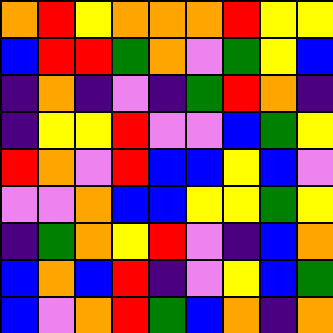[["orange", "red", "yellow", "orange", "orange", "orange", "red", "yellow", "yellow"], ["blue", "red", "red", "green", "orange", "violet", "green", "yellow", "blue"], ["indigo", "orange", "indigo", "violet", "indigo", "green", "red", "orange", "indigo"], ["indigo", "yellow", "yellow", "red", "violet", "violet", "blue", "green", "yellow"], ["red", "orange", "violet", "red", "blue", "blue", "yellow", "blue", "violet"], ["violet", "violet", "orange", "blue", "blue", "yellow", "yellow", "green", "yellow"], ["indigo", "green", "orange", "yellow", "red", "violet", "indigo", "blue", "orange"], ["blue", "orange", "blue", "red", "indigo", "violet", "yellow", "blue", "green"], ["blue", "violet", "orange", "red", "green", "blue", "orange", "indigo", "orange"]]